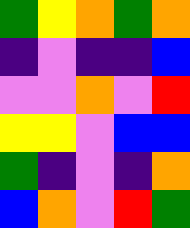[["green", "yellow", "orange", "green", "orange"], ["indigo", "violet", "indigo", "indigo", "blue"], ["violet", "violet", "orange", "violet", "red"], ["yellow", "yellow", "violet", "blue", "blue"], ["green", "indigo", "violet", "indigo", "orange"], ["blue", "orange", "violet", "red", "green"]]